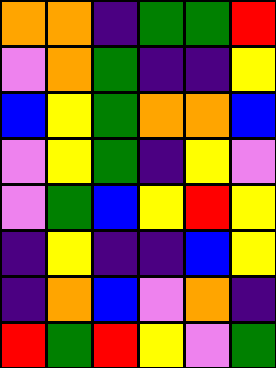[["orange", "orange", "indigo", "green", "green", "red"], ["violet", "orange", "green", "indigo", "indigo", "yellow"], ["blue", "yellow", "green", "orange", "orange", "blue"], ["violet", "yellow", "green", "indigo", "yellow", "violet"], ["violet", "green", "blue", "yellow", "red", "yellow"], ["indigo", "yellow", "indigo", "indigo", "blue", "yellow"], ["indigo", "orange", "blue", "violet", "orange", "indigo"], ["red", "green", "red", "yellow", "violet", "green"]]